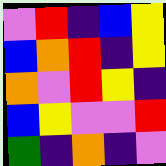[["violet", "red", "indigo", "blue", "yellow"], ["blue", "orange", "red", "indigo", "yellow"], ["orange", "violet", "red", "yellow", "indigo"], ["blue", "yellow", "violet", "violet", "red"], ["green", "indigo", "orange", "indigo", "violet"]]